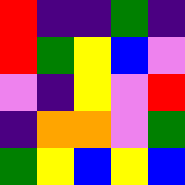[["red", "indigo", "indigo", "green", "indigo"], ["red", "green", "yellow", "blue", "violet"], ["violet", "indigo", "yellow", "violet", "red"], ["indigo", "orange", "orange", "violet", "green"], ["green", "yellow", "blue", "yellow", "blue"]]